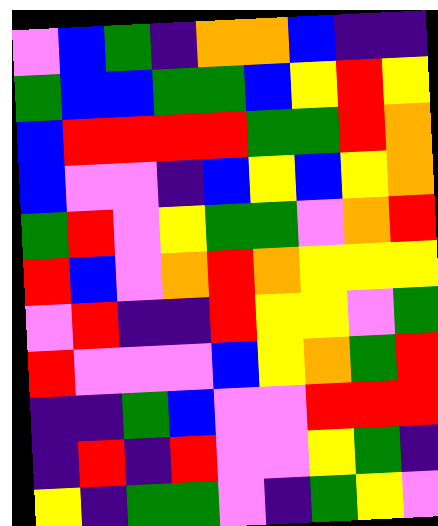[["violet", "blue", "green", "indigo", "orange", "orange", "blue", "indigo", "indigo"], ["green", "blue", "blue", "green", "green", "blue", "yellow", "red", "yellow"], ["blue", "red", "red", "red", "red", "green", "green", "red", "orange"], ["blue", "violet", "violet", "indigo", "blue", "yellow", "blue", "yellow", "orange"], ["green", "red", "violet", "yellow", "green", "green", "violet", "orange", "red"], ["red", "blue", "violet", "orange", "red", "orange", "yellow", "yellow", "yellow"], ["violet", "red", "indigo", "indigo", "red", "yellow", "yellow", "violet", "green"], ["red", "violet", "violet", "violet", "blue", "yellow", "orange", "green", "red"], ["indigo", "indigo", "green", "blue", "violet", "violet", "red", "red", "red"], ["indigo", "red", "indigo", "red", "violet", "violet", "yellow", "green", "indigo"], ["yellow", "indigo", "green", "green", "violet", "indigo", "green", "yellow", "violet"]]